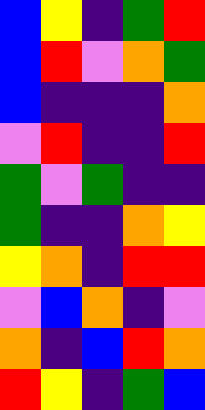[["blue", "yellow", "indigo", "green", "red"], ["blue", "red", "violet", "orange", "green"], ["blue", "indigo", "indigo", "indigo", "orange"], ["violet", "red", "indigo", "indigo", "red"], ["green", "violet", "green", "indigo", "indigo"], ["green", "indigo", "indigo", "orange", "yellow"], ["yellow", "orange", "indigo", "red", "red"], ["violet", "blue", "orange", "indigo", "violet"], ["orange", "indigo", "blue", "red", "orange"], ["red", "yellow", "indigo", "green", "blue"]]